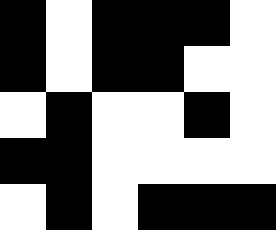[["black", "white", "black", "black", "black", "white"], ["black", "white", "black", "black", "white", "white"], ["white", "black", "white", "white", "black", "white"], ["black", "black", "white", "white", "white", "white"], ["white", "black", "white", "black", "black", "black"]]